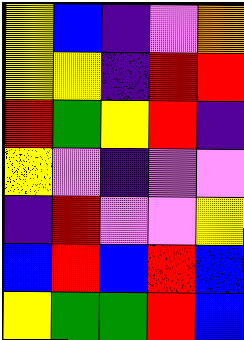[["yellow", "blue", "indigo", "violet", "orange"], ["yellow", "yellow", "indigo", "red", "red"], ["red", "green", "yellow", "red", "indigo"], ["yellow", "violet", "indigo", "violet", "violet"], ["indigo", "red", "violet", "violet", "yellow"], ["blue", "red", "blue", "red", "blue"], ["yellow", "green", "green", "red", "blue"]]